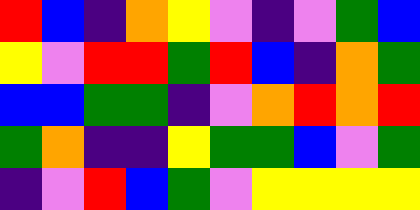[["red", "blue", "indigo", "orange", "yellow", "violet", "indigo", "violet", "green", "blue"], ["yellow", "violet", "red", "red", "green", "red", "blue", "indigo", "orange", "green"], ["blue", "blue", "green", "green", "indigo", "violet", "orange", "red", "orange", "red"], ["green", "orange", "indigo", "indigo", "yellow", "green", "green", "blue", "violet", "green"], ["indigo", "violet", "red", "blue", "green", "violet", "yellow", "yellow", "yellow", "yellow"]]